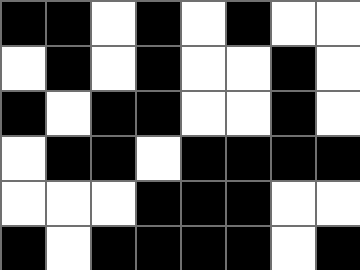[["black", "black", "white", "black", "white", "black", "white", "white"], ["white", "black", "white", "black", "white", "white", "black", "white"], ["black", "white", "black", "black", "white", "white", "black", "white"], ["white", "black", "black", "white", "black", "black", "black", "black"], ["white", "white", "white", "black", "black", "black", "white", "white"], ["black", "white", "black", "black", "black", "black", "white", "black"]]